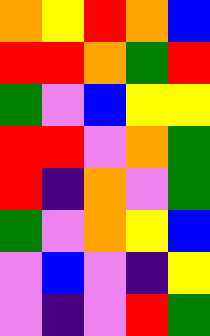[["orange", "yellow", "red", "orange", "blue"], ["red", "red", "orange", "green", "red"], ["green", "violet", "blue", "yellow", "yellow"], ["red", "red", "violet", "orange", "green"], ["red", "indigo", "orange", "violet", "green"], ["green", "violet", "orange", "yellow", "blue"], ["violet", "blue", "violet", "indigo", "yellow"], ["violet", "indigo", "violet", "red", "green"]]